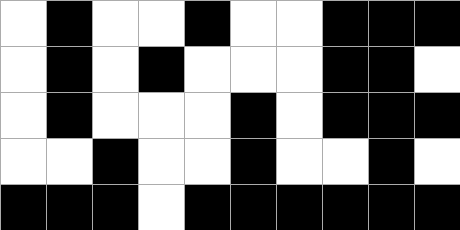[["white", "black", "white", "white", "black", "white", "white", "black", "black", "black"], ["white", "black", "white", "black", "white", "white", "white", "black", "black", "white"], ["white", "black", "white", "white", "white", "black", "white", "black", "black", "black"], ["white", "white", "black", "white", "white", "black", "white", "white", "black", "white"], ["black", "black", "black", "white", "black", "black", "black", "black", "black", "black"]]